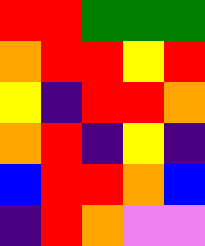[["red", "red", "green", "green", "green"], ["orange", "red", "red", "yellow", "red"], ["yellow", "indigo", "red", "red", "orange"], ["orange", "red", "indigo", "yellow", "indigo"], ["blue", "red", "red", "orange", "blue"], ["indigo", "red", "orange", "violet", "violet"]]